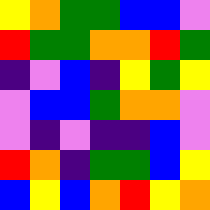[["yellow", "orange", "green", "green", "blue", "blue", "violet"], ["red", "green", "green", "orange", "orange", "red", "green"], ["indigo", "violet", "blue", "indigo", "yellow", "green", "yellow"], ["violet", "blue", "blue", "green", "orange", "orange", "violet"], ["violet", "indigo", "violet", "indigo", "indigo", "blue", "violet"], ["red", "orange", "indigo", "green", "green", "blue", "yellow"], ["blue", "yellow", "blue", "orange", "red", "yellow", "orange"]]